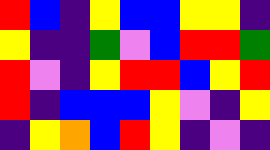[["red", "blue", "indigo", "yellow", "blue", "blue", "yellow", "yellow", "indigo"], ["yellow", "indigo", "indigo", "green", "violet", "blue", "red", "red", "green"], ["red", "violet", "indigo", "yellow", "red", "red", "blue", "yellow", "red"], ["red", "indigo", "blue", "blue", "blue", "yellow", "violet", "indigo", "yellow"], ["indigo", "yellow", "orange", "blue", "red", "yellow", "indigo", "violet", "indigo"]]